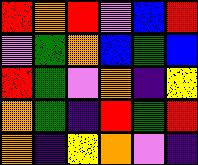[["red", "orange", "red", "violet", "blue", "red"], ["violet", "green", "orange", "blue", "green", "blue"], ["red", "green", "violet", "orange", "indigo", "yellow"], ["orange", "green", "indigo", "red", "green", "red"], ["orange", "indigo", "yellow", "orange", "violet", "indigo"]]